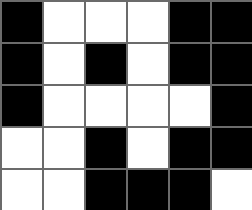[["black", "white", "white", "white", "black", "black"], ["black", "white", "black", "white", "black", "black"], ["black", "white", "white", "white", "white", "black"], ["white", "white", "black", "white", "black", "black"], ["white", "white", "black", "black", "black", "white"]]